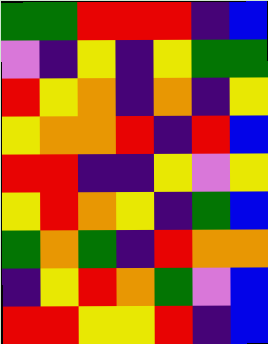[["green", "green", "red", "red", "red", "indigo", "blue"], ["violet", "indigo", "yellow", "indigo", "yellow", "green", "green"], ["red", "yellow", "orange", "indigo", "orange", "indigo", "yellow"], ["yellow", "orange", "orange", "red", "indigo", "red", "blue"], ["red", "red", "indigo", "indigo", "yellow", "violet", "yellow"], ["yellow", "red", "orange", "yellow", "indigo", "green", "blue"], ["green", "orange", "green", "indigo", "red", "orange", "orange"], ["indigo", "yellow", "red", "orange", "green", "violet", "blue"], ["red", "red", "yellow", "yellow", "red", "indigo", "blue"]]